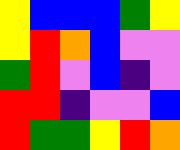[["yellow", "blue", "blue", "blue", "green", "yellow"], ["yellow", "red", "orange", "blue", "violet", "violet"], ["green", "red", "violet", "blue", "indigo", "violet"], ["red", "red", "indigo", "violet", "violet", "blue"], ["red", "green", "green", "yellow", "red", "orange"]]